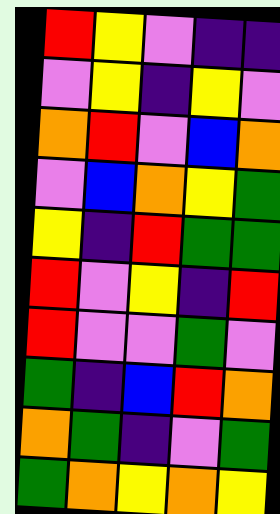[["red", "yellow", "violet", "indigo", "indigo"], ["violet", "yellow", "indigo", "yellow", "violet"], ["orange", "red", "violet", "blue", "orange"], ["violet", "blue", "orange", "yellow", "green"], ["yellow", "indigo", "red", "green", "green"], ["red", "violet", "yellow", "indigo", "red"], ["red", "violet", "violet", "green", "violet"], ["green", "indigo", "blue", "red", "orange"], ["orange", "green", "indigo", "violet", "green"], ["green", "orange", "yellow", "orange", "yellow"]]